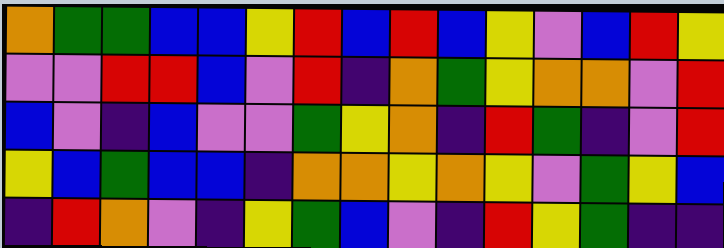[["orange", "green", "green", "blue", "blue", "yellow", "red", "blue", "red", "blue", "yellow", "violet", "blue", "red", "yellow"], ["violet", "violet", "red", "red", "blue", "violet", "red", "indigo", "orange", "green", "yellow", "orange", "orange", "violet", "red"], ["blue", "violet", "indigo", "blue", "violet", "violet", "green", "yellow", "orange", "indigo", "red", "green", "indigo", "violet", "red"], ["yellow", "blue", "green", "blue", "blue", "indigo", "orange", "orange", "yellow", "orange", "yellow", "violet", "green", "yellow", "blue"], ["indigo", "red", "orange", "violet", "indigo", "yellow", "green", "blue", "violet", "indigo", "red", "yellow", "green", "indigo", "indigo"]]